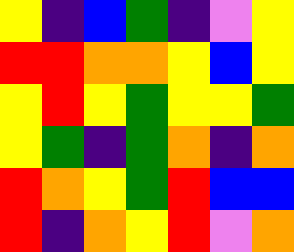[["yellow", "indigo", "blue", "green", "indigo", "violet", "yellow"], ["red", "red", "orange", "orange", "yellow", "blue", "yellow"], ["yellow", "red", "yellow", "green", "yellow", "yellow", "green"], ["yellow", "green", "indigo", "green", "orange", "indigo", "orange"], ["red", "orange", "yellow", "green", "red", "blue", "blue"], ["red", "indigo", "orange", "yellow", "red", "violet", "orange"]]